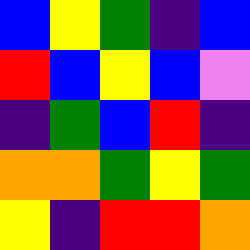[["blue", "yellow", "green", "indigo", "blue"], ["red", "blue", "yellow", "blue", "violet"], ["indigo", "green", "blue", "red", "indigo"], ["orange", "orange", "green", "yellow", "green"], ["yellow", "indigo", "red", "red", "orange"]]